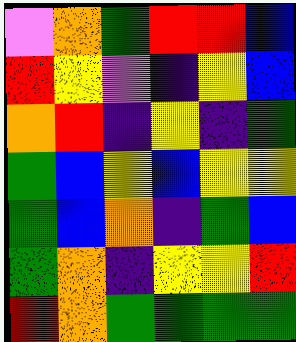[["violet", "orange", "green", "red", "red", "blue"], ["red", "yellow", "violet", "indigo", "yellow", "blue"], ["orange", "red", "indigo", "yellow", "indigo", "green"], ["green", "blue", "yellow", "blue", "yellow", "yellow"], ["green", "blue", "orange", "indigo", "green", "blue"], ["green", "orange", "indigo", "yellow", "yellow", "red"], ["red", "orange", "green", "green", "green", "green"]]